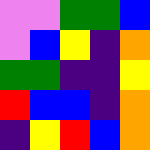[["violet", "violet", "green", "green", "blue"], ["violet", "blue", "yellow", "indigo", "orange"], ["green", "green", "indigo", "indigo", "yellow"], ["red", "blue", "blue", "indigo", "orange"], ["indigo", "yellow", "red", "blue", "orange"]]